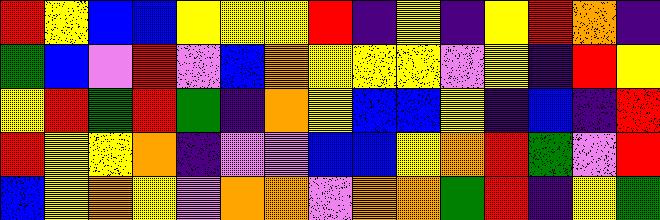[["red", "yellow", "blue", "blue", "yellow", "yellow", "yellow", "red", "indigo", "yellow", "indigo", "yellow", "red", "orange", "indigo"], ["green", "blue", "violet", "red", "violet", "blue", "orange", "yellow", "yellow", "yellow", "violet", "yellow", "indigo", "red", "yellow"], ["yellow", "red", "green", "red", "green", "indigo", "orange", "yellow", "blue", "blue", "yellow", "indigo", "blue", "indigo", "red"], ["red", "yellow", "yellow", "orange", "indigo", "violet", "violet", "blue", "blue", "yellow", "orange", "red", "green", "violet", "red"], ["blue", "yellow", "orange", "yellow", "violet", "orange", "orange", "violet", "orange", "orange", "green", "red", "indigo", "yellow", "green"]]